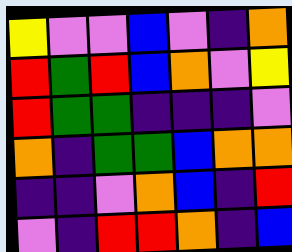[["yellow", "violet", "violet", "blue", "violet", "indigo", "orange"], ["red", "green", "red", "blue", "orange", "violet", "yellow"], ["red", "green", "green", "indigo", "indigo", "indigo", "violet"], ["orange", "indigo", "green", "green", "blue", "orange", "orange"], ["indigo", "indigo", "violet", "orange", "blue", "indigo", "red"], ["violet", "indigo", "red", "red", "orange", "indigo", "blue"]]